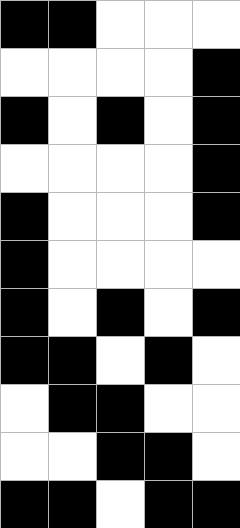[["black", "black", "white", "white", "white"], ["white", "white", "white", "white", "black"], ["black", "white", "black", "white", "black"], ["white", "white", "white", "white", "black"], ["black", "white", "white", "white", "black"], ["black", "white", "white", "white", "white"], ["black", "white", "black", "white", "black"], ["black", "black", "white", "black", "white"], ["white", "black", "black", "white", "white"], ["white", "white", "black", "black", "white"], ["black", "black", "white", "black", "black"]]